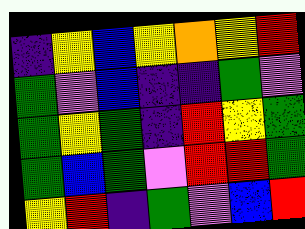[["indigo", "yellow", "blue", "yellow", "orange", "yellow", "red"], ["green", "violet", "blue", "indigo", "indigo", "green", "violet"], ["green", "yellow", "green", "indigo", "red", "yellow", "green"], ["green", "blue", "green", "violet", "red", "red", "green"], ["yellow", "red", "indigo", "green", "violet", "blue", "red"]]